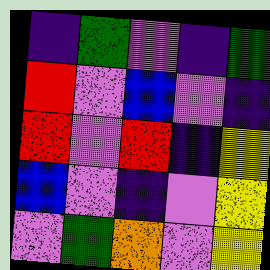[["indigo", "green", "violet", "indigo", "green"], ["red", "violet", "blue", "violet", "indigo"], ["red", "violet", "red", "indigo", "yellow"], ["blue", "violet", "indigo", "violet", "yellow"], ["violet", "green", "orange", "violet", "yellow"]]